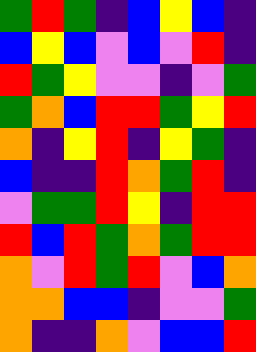[["green", "red", "green", "indigo", "blue", "yellow", "blue", "indigo"], ["blue", "yellow", "blue", "violet", "blue", "violet", "red", "indigo"], ["red", "green", "yellow", "violet", "violet", "indigo", "violet", "green"], ["green", "orange", "blue", "red", "red", "green", "yellow", "red"], ["orange", "indigo", "yellow", "red", "indigo", "yellow", "green", "indigo"], ["blue", "indigo", "indigo", "red", "orange", "green", "red", "indigo"], ["violet", "green", "green", "red", "yellow", "indigo", "red", "red"], ["red", "blue", "red", "green", "orange", "green", "red", "red"], ["orange", "violet", "red", "green", "red", "violet", "blue", "orange"], ["orange", "orange", "blue", "blue", "indigo", "violet", "violet", "green"], ["orange", "indigo", "indigo", "orange", "violet", "blue", "blue", "red"]]